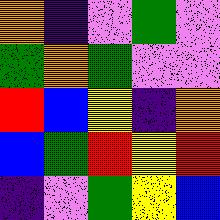[["orange", "indigo", "violet", "green", "violet"], ["green", "orange", "green", "violet", "violet"], ["red", "blue", "yellow", "indigo", "orange"], ["blue", "green", "red", "yellow", "red"], ["indigo", "violet", "green", "yellow", "blue"]]